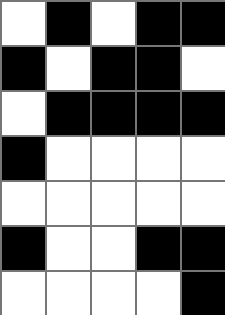[["white", "black", "white", "black", "black"], ["black", "white", "black", "black", "white"], ["white", "black", "black", "black", "black"], ["black", "white", "white", "white", "white"], ["white", "white", "white", "white", "white"], ["black", "white", "white", "black", "black"], ["white", "white", "white", "white", "black"]]